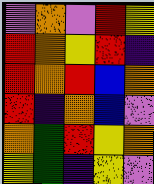[["violet", "orange", "violet", "red", "yellow"], ["red", "orange", "yellow", "red", "indigo"], ["red", "orange", "red", "blue", "orange"], ["red", "indigo", "orange", "blue", "violet"], ["orange", "green", "red", "yellow", "orange"], ["yellow", "green", "indigo", "yellow", "violet"]]